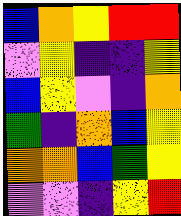[["blue", "orange", "yellow", "red", "red"], ["violet", "yellow", "indigo", "indigo", "yellow"], ["blue", "yellow", "violet", "indigo", "orange"], ["green", "indigo", "orange", "blue", "yellow"], ["orange", "orange", "blue", "green", "yellow"], ["violet", "violet", "indigo", "yellow", "red"]]